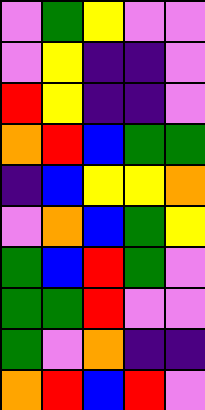[["violet", "green", "yellow", "violet", "violet"], ["violet", "yellow", "indigo", "indigo", "violet"], ["red", "yellow", "indigo", "indigo", "violet"], ["orange", "red", "blue", "green", "green"], ["indigo", "blue", "yellow", "yellow", "orange"], ["violet", "orange", "blue", "green", "yellow"], ["green", "blue", "red", "green", "violet"], ["green", "green", "red", "violet", "violet"], ["green", "violet", "orange", "indigo", "indigo"], ["orange", "red", "blue", "red", "violet"]]